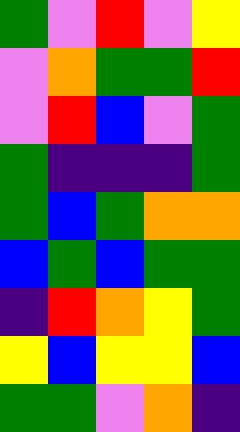[["green", "violet", "red", "violet", "yellow"], ["violet", "orange", "green", "green", "red"], ["violet", "red", "blue", "violet", "green"], ["green", "indigo", "indigo", "indigo", "green"], ["green", "blue", "green", "orange", "orange"], ["blue", "green", "blue", "green", "green"], ["indigo", "red", "orange", "yellow", "green"], ["yellow", "blue", "yellow", "yellow", "blue"], ["green", "green", "violet", "orange", "indigo"]]